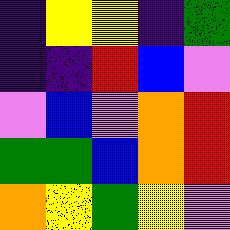[["indigo", "yellow", "yellow", "indigo", "green"], ["indigo", "indigo", "red", "blue", "violet"], ["violet", "blue", "violet", "orange", "red"], ["green", "green", "blue", "orange", "red"], ["orange", "yellow", "green", "yellow", "violet"]]